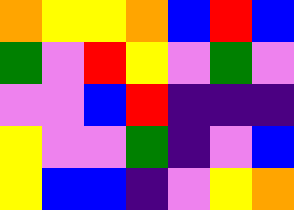[["orange", "yellow", "yellow", "orange", "blue", "red", "blue"], ["green", "violet", "red", "yellow", "violet", "green", "violet"], ["violet", "violet", "blue", "red", "indigo", "indigo", "indigo"], ["yellow", "violet", "violet", "green", "indigo", "violet", "blue"], ["yellow", "blue", "blue", "indigo", "violet", "yellow", "orange"]]